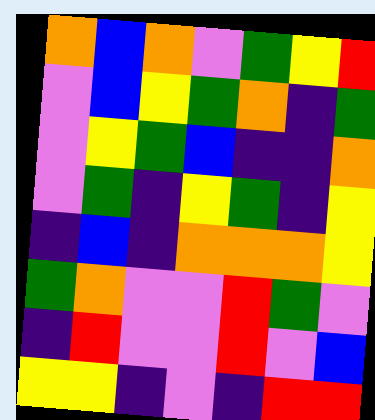[["orange", "blue", "orange", "violet", "green", "yellow", "red"], ["violet", "blue", "yellow", "green", "orange", "indigo", "green"], ["violet", "yellow", "green", "blue", "indigo", "indigo", "orange"], ["violet", "green", "indigo", "yellow", "green", "indigo", "yellow"], ["indigo", "blue", "indigo", "orange", "orange", "orange", "yellow"], ["green", "orange", "violet", "violet", "red", "green", "violet"], ["indigo", "red", "violet", "violet", "red", "violet", "blue"], ["yellow", "yellow", "indigo", "violet", "indigo", "red", "red"]]